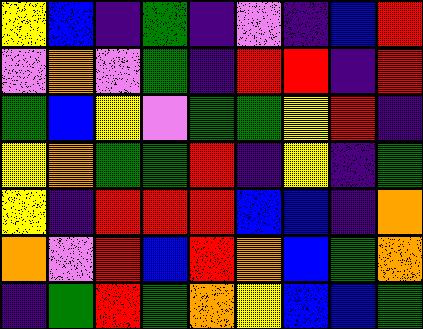[["yellow", "blue", "indigo", "green", "indigo", "violet", "indigo", "blue", "red"], ["violet", "orange", "violet", "green", "indigo", "red", "red", "indigo", "red"], ["green", "blue", "yellow", "violet", "green", "green", "yellow", "red", "indigo"], ["yellow", "orange", "green", "green", "red", "indigo", "yellow", "indigo", "green"], ["yellow", "indigo", "red", "red", "red", "blue", "blue", "indigo", "orange"], ["orange", "violet", "red", "blue", "red", "orange", "blue", "green", "orange"], ["indigo", "green", "red", "green", "orange", "yellow", "blue", "blue", "green"]]